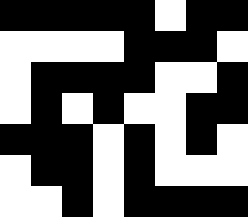[["black", "black", "black", "black", "black", "white", "black", "black"], ["white", "white", "white", "white", "black", "black", "black", "white"], ["white", "black", "black", "black", "black", "white", "white", "black"], ["white", "black", "white", "black", "white", "white", "black", "black"], ["black", "black", "black", "white", "black", "white", "black", "white"], ["white", "black", "black", "white", "black", "white", "white", "white"], ["white", "white", "black", "white", "black", "black", "black", "black"]]